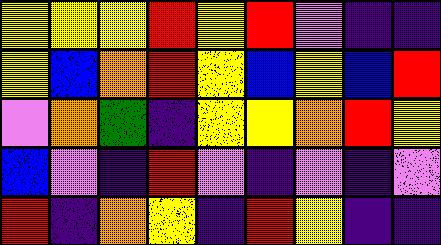[["yellow", "yellow", "yellow", "red", "yellow", "red", "violet", "indigo", "indigo"], ["yellow", "blue", "orange", "red", "yellow", "blue", "yellow", "blue", "red"], ["violet", "orange", "green", "indigo", "yellow", "yellow", "orange", "red", "yellow"], ["blue", "violet", "indigo", "red", "violet", "indigo", "violet", "indigo", "violet"], ["red", "indigo", "orange", "yellow", "indigo", "red", "yellow", "indigo", "indigo"]]